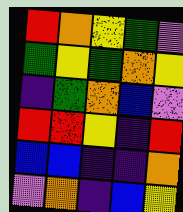[["red", "orange", "yellow", "green", "violet"], ["green", "yellow", "green", "orange", "yellow"], ["indigo", "green", "orange", "blue", "violet"], ["red", "red", "yellow", "indigo", "red"], ["blue", "blue", "indigo", "indigo", "orange"], ["violet", "orange", "indigo", "blue", "yellow"]]